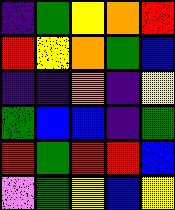[["indigo", "green", "yellow", "orange", "red"], ["red", "yellow", "orange", "green", "blue"], ["indigo", "indigo", "orange", "indigo", "yellow"], ["green", "blue", "blue", "indigo", "green"], ["red", "green", "red", "red", "blue"], ["violet", "green", "yellow", "blue", "yellow"]]